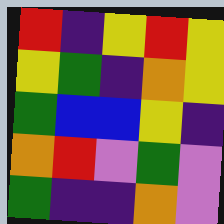[["red", "indigo", "yellow", "red", "yellow"], ["yellow", "green", "indigo", "orange", "yellow"], ["green", "blue", "blue", "yellow", "indigo"], ["orange", "red", "violet", "green", "violet"], ["green", "indigo", "indigo", "orange", "violet"]]